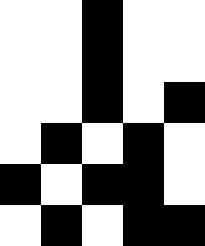[["white", "white", "black", "white", "white"], ["white", "white", "black", "white", "white"], ["white", "white", "black", "white", "black"], ["white", "black", "white", "black", "white"], ["black", "white", "black", "black", "white"], ["white", "black", "white", "black", "black"]]